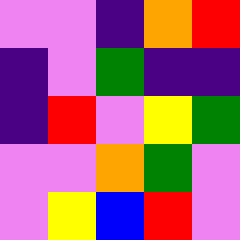[["violet", "violet", "indigo", "orange", "red"], ["indigo", "violet", "green", "indigo", "indigo"], ["indigo", "red", "violet", "yellow", "green"], ["violet", "violet", "orange", "green", "violet"], ["violet", "yellow", "blue", "red", "violet"]]